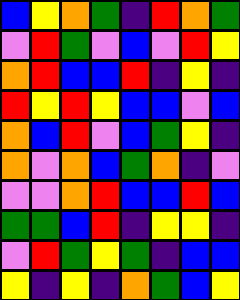[["blue", "yellow", "orange", "green", "indigo", "red", "orange", "green"], ["violet", "red", "green", "violet", "blue", "violet", "red", "yellow"], ["orange", "red", "blue", "blue", "red", "indigo", "yellow", "indigo"], ["red", "yellow", "red", "yellow", "blue", "blue", "violet", "blue"], ["orange", "blue", "red", "violet", "blue", "green", "yellow", "indigo"], ["orange", "violet", "orange", "blue", "green", "orange", "indigo", "violet"], ["violet", "violet", "orange", "red", "blue", "blue", "red", "blue"], ["green", "green", "blue", "red", "indigo", "yellow", "yellow", "indigo"], ["violet", "red", "green", "yellow", "green", "indigo", "blue", "blue"], ["yellow", "indigo", "yellow", "indigo", "orange", "green", "blue", "yellow"]]